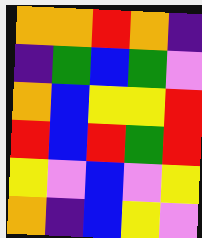[["orange", "orange", "red", "orange", "indigo"], ["indigo", "green", "blue", "green", "violet"], ["orange", "blue", "yellow", "yellow", "red"], ["red", "blue", "red", "green", "red"], ["yellow", "violet", "blue", "violet", "yellow"], ["orange", "indigo", "blue", "yellow", "violet"]]